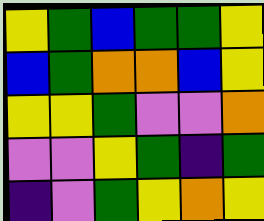[["yellow", "green", "blue", "green", "green", "yellow"], ["blue", "green", "orange", "orange", "blue", "yellow"], ["yellow", "yellow", "green", "violet", "violet", "orange"], ["violet", "violet", "yellow", "green", "indigo", "green"], ["indigo", "violet", "green", "yellow", "orange", "yellow"]]